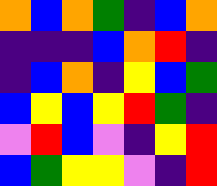[["orange", "blue", "orange", "green", "indigo", "blue", "orange"], ["indigo", "indigo", "indigo", "blue", "orange", "red", "indigo"], ["indigo", "blue", "orange", "indigo", "yellow", "blue", "green"], ["blue", "yellow", "blue", "yellow", "red", "green", "indigo"], ["violet", "red", "blue", "violet", "indigo", "yellow", "red"], ["blue", "green", "yellow", "yellow", "violet", "indigo", "red"]]